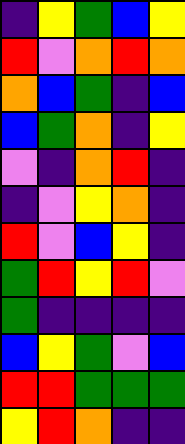[["indigo", "yellow", "green", "blue", "yellow"], ["red", "violet", "orange", "red", "orange"], ["orange", "blue", "green", "indigo", "blue"], ["blue", "green", "orange", "indigo", "yellow"], ["violet", "indigo", "orange", "red", "indigo"], ["indigo", "violet", "yellow", "orange", "indigo"], ["red", "violet", "blue", "yellow", "indigo"], ["green", "red", "yellow", "red", "violet"], ["green", "indigo", "indigo", "indigo", "indigo"], ["blue", "yellow", "green", "violet", "blue"], ["red", "red", "green", "green", "green"], ["yellow", "red", "orange", "indigo", "indigo"]]